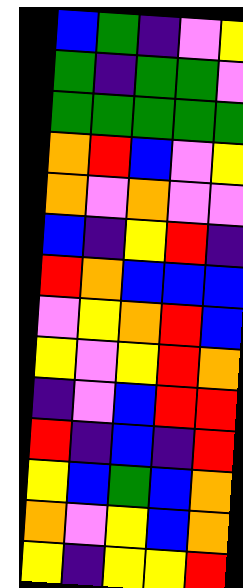[["blue", "green", "indigo", "violet", "yellow"], ["green", "indigo", "green", "green", "violet"], ["green", "green", "green", "green", "green"], ["orange", "red", "blue", "violet", "yellow"], ["orange", "violet", "orange", "violet", "violet"], ["blue", "indigo", "yellow", "red", "indigo"], ["red", "orange", "blue", "blue", "blue"], ["violet", "yellow", "orange", "red", "blue"], ["yellow", "violet", "yellow", "red", "orange"], ["indigo", "violet", "blue", "red", "red"], ["red", "indigo", "blue", "indigo", "red"], ["yellow", "blue", "green", "blue", "orange"], ["orange", "violet", "yellow", "blue", "orange"], ["yellow", "indigo", "yellow", "yellow", "red"]]